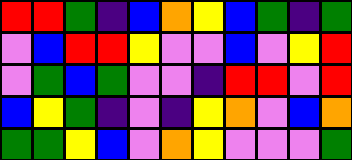[["red", "red", "green", "indigo", "blue", "orange", "yellow", "blue", "green", "indigo", "green"], ["violet", "blue", "red", "red", "yellow", "violet", "violet", "blue", "violet", "yellow", "red"], ["violet", "green", "blue", "green", "violet", "violet", "indigo", "red", "red", "violet", "red"], ["blue", "yellow", "green", "indigo", "violet", "indigo", "yellow", "orange", "violet", "blue", "orange"], ["green", "green", "yellow", "blue", "violet", "orange", "yellow", "violet", "violet", "violet", "green"]]